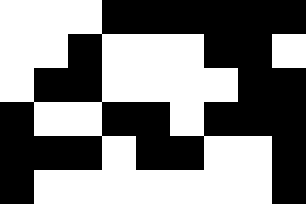[["white", "white", "white", "black", "black", "black", "black", "black", "black"], ["white", "white", "black", "white", "white", "white", "black", "black", "white"], ["white", "black", "black", "white", "white", "white", "white", "black", "black"], ["black", "white", "white", "black", "black", "white", "black", "black", "black"], ["black", "black", "black", "white", "black", "black", "white", "white", "black"], ["black", "white", "white", "white", "white", "white", "white", "white", "black"]]